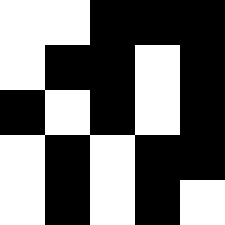[["white", "white", "black", "black", "black"], ["white", "black", "black", "white", "black"], ["black", "white", "black", "white", "black"], ["white", "black", "white", "black", "black"], ["white", "black", "white", "black", "white"]]